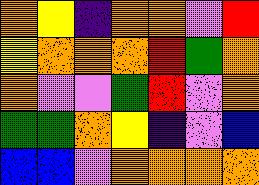[["orange", "yellow", "indigo", "orange", "orange", "violet", "red"], ["yellow", "orange", "orange", "orange", "red", "green", "orange"], ["orange", "violet", "violet", "green", "red", "violet", "orange"], ["green", "green", "orange", "yellow", "indigo", "violet", "blue"], ["blue", "blue", "violet", "orange", "orange", "orange", "orange"]]